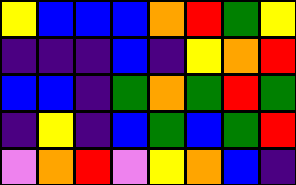[["yellow", "blue", "blue", "blue", "orange", "red", "green", "yellow"], ["indigo", "indigo", "indigo", "blue", "indigo", "yellow", "orange", "red"], ["blue", "blue", "indigo", "green", "orange", "green", "red", "green"], ["indigo", "yellow", "indigo", "blue", "green", "blue", "green", "red"], ["violet", "orange", "red", "violet", "yellow", "orange", "blue", "indigo"]]